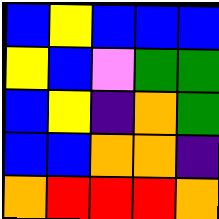[["blue", "yellow", "blue", "blue", "blue"], ["yellow", "blue", "violet", "green", "green"], ["blue", "yellow", "indigo", "orange", "green"], ["blue", "blue", "orange", "orange", "indigo"], ["orange", "red", "red", "red", "orange"]]